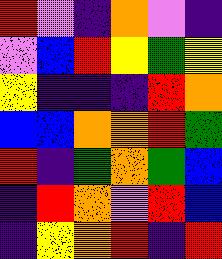[["red", "violet", "indigo", "orange", "violet", "indigo"], ["violet", "blue", "red", "yellow", "green", "yellow"], ["yellow", "indigo", "indigo", "indigo", "red", "orange"], ["blue", "blue", "orange", "orange", "red", "green"], ["red", "indigo", "green", "orange", "green", "blue"], ["indigo", "red", "orange", "violet", "red", "blue"], ["indigo", "yellow", "orange", "red", "indigo", "red"]]